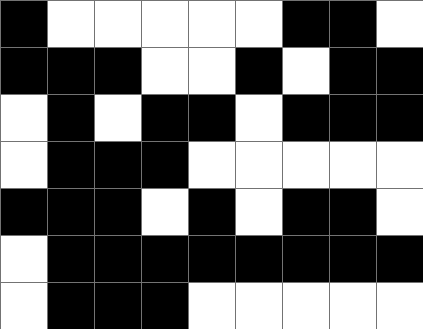[["black", "white", "white", "white", "white", "white", "black", "black", "white"], ["black", "black", "black", "white", "white", "black", "white", "black", "black"], ["white", "black", "white", "black", "black", "white", "black", "black", "black"], ["white", "black", "black", "black", "white", "white", "white", "white", "white"], ["black", "black", "black", "white", "black", "white", "black", "black", "white"], ["white", "black", "black", "black", "black", "black", "black", "black", "black"], ["white", "black", "black", "black", "white", "white", "white", "white", "white"]]